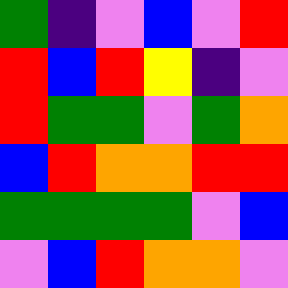[["green", "indigo", "violet", "blue", "violet", "red"], ["red", "blue", "red", "yellow", "indigo", "violet"], ["red", "green", "green", "violet", "green", "orange"], ["blue", "red", "orange", "orange", "red", "red"], ["green", "green", "green", "green", "violet", "blue"], ["violet", "blue", "red", "orange", "orange", "violet"]]